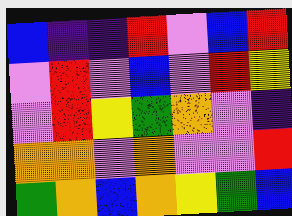[["blue", "indigo", "indigo", "red", "violet", "blue", "red"], ["violet", "red", "violet", "blue", "violet", "red", "yellow"], ["violet", "red", "yellow", "green", "orange", "violet", "indigo"], ["orange", "orange", "violet", "orange", "violet", "violet", "red"], ["green", "orange", "blue", "orange", "yellow", "green", "blue"]]